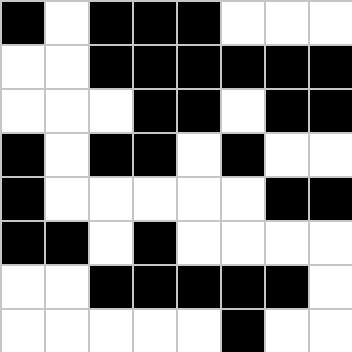[["black", "white", "black", "black", "black", "white", "white", "white"], ["white", "white", "black", "black", "black", "black", "black", "black"], ["white", "white", "white", "black", "black", "white", "black", "black"], ["black", "white", "black", "black", "white", "black", "white", "white"], ["black", "white", "white", "white", "white", "white", "black", "black"], ["black", "black", "white", "black", "white", "white", "white", "white"], ["white", "white", "black", "black", "black", "black", "black", "white"], ["white", "white", "white", "white", "white", "black", "white", "white"]]